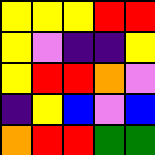[["yellow", "yellow", "yellow", "red", "red"], ["yellow", "violet", "indigo", "indigo", "yellow"], ["yellow", "red", "red", "orange", "violet"], ["indigo", "yellow", "blue", "violet", "blue"], ["orange", "red", "red", "green", "green"]]